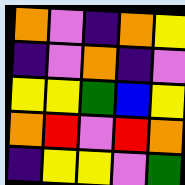[["orange", "violet", "indigo", "orange", "yellow"], ["indigo", "violet", "orange", "indigo", "violet"], ["yellow", "yellow", "green", "blue", "yellow"], ["orange", "red", "violet", "red", "orange"], ["indigo", "yellow", "yellow", "violet", "green"]]